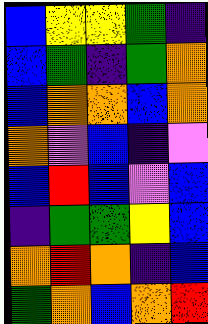[["blue", "yellow", "yellow", "green", "indigo"], ["blue", "green", "indigo", "green", "orange"], ["blue", "orange", "orange", "blue", "orange"], ["orange", "violet", "blue", "indigo", "violet"], ["blue", "red", "blue", "violet", "blue"], ["indigo", "green", "green", "yellow", "blue"], ["orange", "red", "orange", "indigo", "blue"], ["green", "orange", "blue", "orange", "red"]]